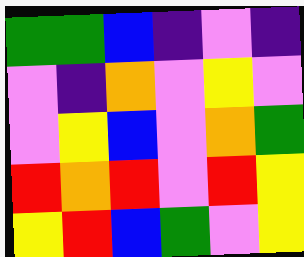[["green", "green", "blue", "indigo", "violet", "indigo"], ["violet", "indigo", "orange", "violet", "yellow", "violet"], ["violet", "yellow", "blue", "violet", "orange", "green"], ["red", "orange", "red", "violet", "red", "yellow"], ["yellow", "red", "blue", "green", "violet", "yellow"]]